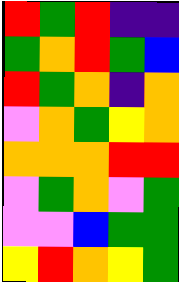[["red", "green", "red", "indigo", "indigo"], ["green", "orange", "red", "green", "blue"], ["red", "green", "orange", "indigo", "orange"], ["violet", "orange", "green", "yellow", "orange"], ["orange", "orange", "orange", "red", "red"], ["violet", "green", "orange", "violet", "green"], ["violet", "violet", "blue", "green", "green"], ["yellow", "red", "orange", "yellow", "green"]]